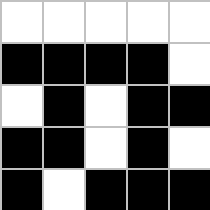[["white", "white", "white", "white", "white"], ["black", "black", "black", "black", "white"], ["white", "black", "white", "black", "black"], ["black", "black", "white", "black", "white"], ["black", "white", "black", "black", "black"]]